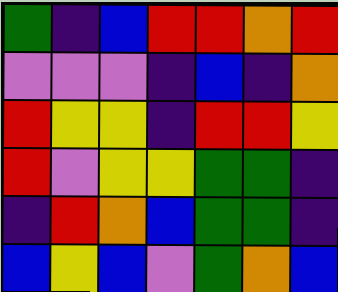[["green", "indigo", "blue", "red", "red", "orange", "red"], ["violet", "violet", "violet", "indigo", "blue", "indigo", "orange"], ["red", "yellow", "yellow", "indigo", "red", "red", "yellow"], ["red", "violet", "yellow", "yellow", "green", "green", "indigo"], ["indigo", "red", "orange", "blue", "green", "green", "indigo"], ["blue", "yellow", "blue", "violet", "green", "orange", "blue"]]